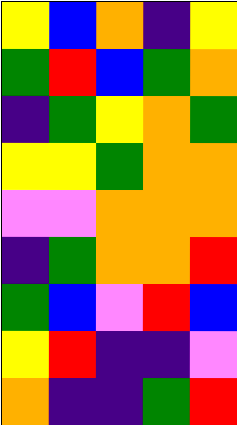[["yellow", "blue", "orange", "indigo", "yellow"], ["green", "red", "blue", "green", "orange"], ["indigo", "green", "yellow", "orange", "green"], ["yellow", "yellow", "green", "orange", "orange"], ["violet", "violet", "orange", "orange", "orange"], ["indigo", "green", "orange", "orange", "red"], ["green", "blue", "violet", "red", "blue"], ["yellow", "red", "indigo", "indigo", "violet"], ["orange", "indigo", "indigo", "green", "red"]]